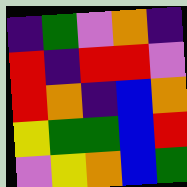[["indigo", "green", "violet", "orange", "indigo"], ["red", "indigo", "red", "red", "violet"], ["red", "orange", "indigo", "blue", "orange"], ["yellow", "green", "green", "blue", "red"], ["violet", "yellow", "orange", "blue", "green"]]